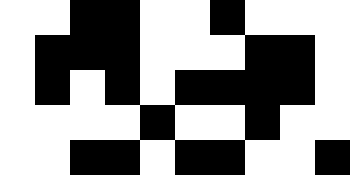[["white", "white", "black", "black", "white", "white", "black", "white", "white", "white"], ["white", "black", "black", "black", "white", "white", "white", "black", "black", "white"], ["white", "black", "white", "black", "white", "black", "black", "black", "black", "white"], ["white", "white", "white", "white", "black", "white", "white", "black", "white", "white"], ["white", "white", "black", "black", "white", "black", "black", "white", "white", "black"]]